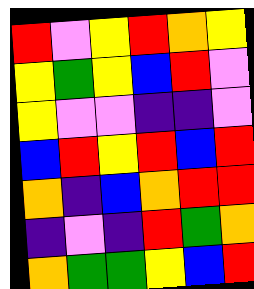[["red", "violet", "yellow", "red", "orange", "yellow"], ["yellow", "green", "yellow", "blue", "red", "violet"], ["yellow", "violet", "violet", "indigo", "indigo", "violet"], ["blue", "red", "yellow", "red", "blue", "red"], ["orange", "indigo", "blue", "orange", "red", "red"], ["indigo", "violet", "indigo", "red", "green", "orange"], ["orange", "green", "green", "yellow", "blue", "red"]]